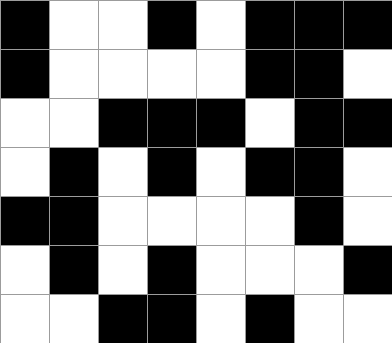[["black", "white", "white", "black", "white", "black", "black", "black"], ["black", "white", "white", "white", "white", "black", "black", "white"], ["white", "white", "black", "black", "black", "white", "black", "black"], ["white", "black", "white", "black", "white", "black", "black", "white"], ["black", "black", "white", "white", "white", "white", "black", "white"], ["white", "black", "white", "black", "white", "white", "white", "black"], ["white", "white", "black", "black", "white", "black", "white", "white"]]